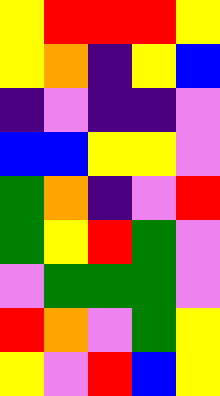[["yellow", "red", "red", "red", "yellow"], ["yellow", "orange", "indigo", "yellow", "blue"], ["indigo", "violet", "indigo", "indigo", "violet"], ["blue", "blue", "yellow", "yellow", "violet"], ["green", "orange", "indigo", "violet", "red"], ["green", "yellow", "red", "green", "violet"], ["violet", "green", "green", "green", "violet"], ["red", "orange", "violet", "green", "yellow"], ["yellow", "violet", "red", "blue", "yellow"]]